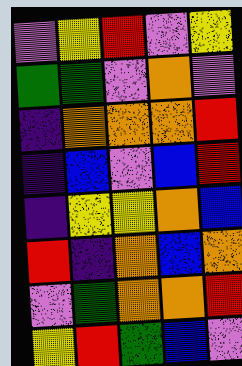[["violet", "yellow", "red", "violet", "yellow"], ["green", "green", "violet", "orange", "violet"], ["indigo", "orange", "orange", "orange", "red"], ["indigo", "blue", "violet", "blue", "red"], ["indigo", "yellow", "yellow", "orange", "blue"], ["red", "indigo", "orange", "blue", "orange"], ["violet", "green", "orange", "orange", "red"], ["yellow", "red", "green", "blue", "violet"]]